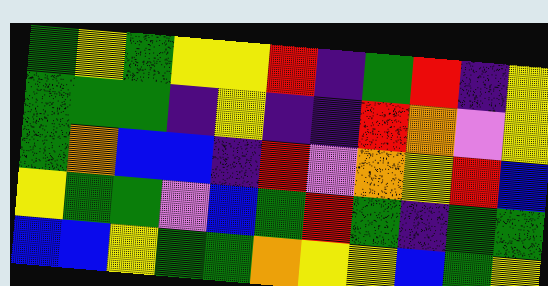[["green", "yellow", "green", "yellow", "yellow", "red", "indigo", "green", "red", "indigo", "yellow"], ["green", "green", "green", "indigo", "yellow", "indigo", "indigo", "red", "orange", "violet", "yellow"], ["green", "orange", "blue", "blue", "indigo", "red", "violet", "orange", "yellow", "red", "blue"], ["yellow", "green", "green", "violet", "blue", "green", "red", "green", "indigo", "green", "green"], ["blue", "blue", "yellow", "green", "green", "orange", "yellow", "yellow", "blue", "green", "yellow"]]